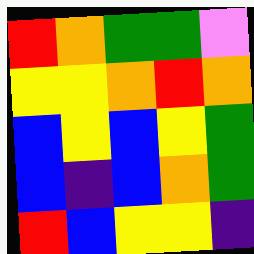[["red", "orange", "green", "green", "violet"], ["yellow", "yellow", "orange", "red", "orange"], ["blue", "yellow", "blue", "yellow", "green"], ["blue", "indigo", "blue", "orange", "green"], ["red", "blue", "yellow", "yellow", "indigo"]]